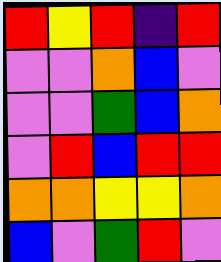[["red", "yellow", "red", "indigo", "red"], ["violet", "violet", "orange", "blue", "violet"], ["violet", "violet", "green", "blue", "orange"], ["violet", "red", "blue", "red", "red"], ["orange", "orange", "yellow", "yellow", "orange"], ["blue", "violet", "green", "red", "violet"]]